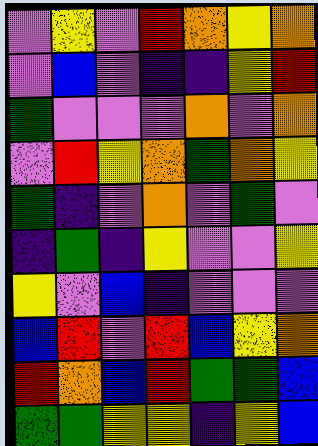[["violet", "yellow", "violet", "red", "orange", "yellow", "orange"], ["violet", "blue", "violet", "indigo", "indigo", "yellow", "red"], ["green", "violet", "violet", "violet", "orange", "violet", "orange"], ["violet", "red", "yellow", "orange", "green", "orange", "yellow"], ["green", "indigo", "violet", "orange", "violet", "green", "violet"], ["indigo", "green", "indigo", "yellow", "violet", "violet", "yellow"], ["yellow", "violet", "blue", "indigo", "violet", "violet", "violet"], ["blue", "red", "violet", "red", "blue", "yellow", "orange"], ["red", "orange", "blue", "red", "green", "green", "blue"], ["green", "green", "yellow", "yellow", "indigo", "yellow", "blue"]]